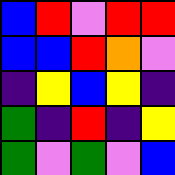[["blue", "red", "violet", "red", "red"], ["blue", "blue", "red", "orange", "violet"], ["indigo", "yellow", "blue", "yellow", "indigo"], ["green", "indigo", "red", "indigo", "yellow"], ["green", "violet", "green", "violet", "blue"]]